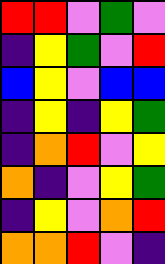[["red", "red", "violet", "green", "violet"], ["indigo", "yellow", "green", "violet", "red"], ["blue", "yellow", "violet", "blue", "blue"], ["indigo", "yellow", "indigo", "yellow", "green"], ["indigo", "orange", "red", "violet", "yellow"], ["orange", "indigo", "violet", "yellow", "green"], ["indigo", "yellow", "violet", "orange", "red"], ["orange", "orange", "red", "violet", "indigo"]]